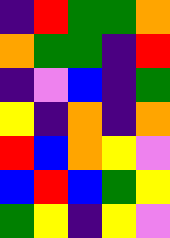[["indigo", "red", "green", "green", "orange"], ["orange", "green", "green", "indigo", "red"], ["indigo", "violet", "blue", "indigo", "green"], ["yellow", "indigo", "orange", "indigo", "orange"], ["red", "blue", "orange", "yellow", "violet"], ["blue", "red", "blue", "green", "yellow"], ["green", "yellow", "indigo", "yellow", "violet"]]